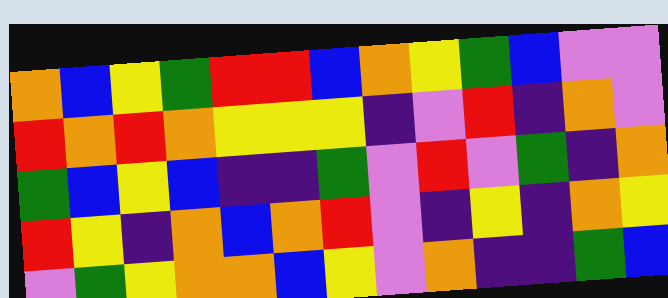[["orange", "blue", "yellow", "green", "red", "red", "blue", "orange", "yellow", "green", "blue", "violet", "violet"], ["red", "orange", "red", "orange", "yellow", "yellow", "yellow", "indigo", "violet", "red", "indigo", "orange", "violet"], ["green", "blue", "yellow", "blue", "indigo", "indigo", "green", "violet", "red", "violet", "green", "indigo", "orange"], ["red", "yellow", "indigo", "orange", "blue", "orange", "red", "violet", "indigo", "yellow", "indigo", "orange", "yellow"], ["violet", "green", "yellow", "orange", "orange", "blue", "yellow", "violet", "orange", "indigo", "indigo", "green", "blue"]]